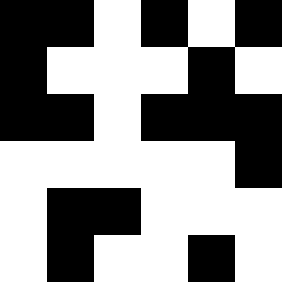[["black", "black", "white", "black", "white", "black"], ["black", "white", "white", "white", "black", "white"], ["black", "black", "white", "black", "black", "black"], ["white", "white", "white", "white", "white", "black"], ["white", "black", "black", "white", "white", "white"], ["white", "black", "white", "white", "black", "white"]]